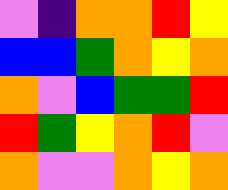[["violet", "indigo", "orange", "orange", "red", "yellow"], ["blue", "blue", "green", "orange", "yellow", "orange"], ["orange", "violet", "blue", "green", "green", "red"], ["red", "green", "yellow", "orange", "red", "violet"], ["orange", "violet", "violet", "orange", "yellow", "orange"]]